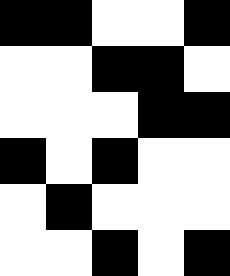[["black", "black", "white", "white", "black"], ["white", "white", "black", "black", "white"], ["white", "white", "white", "black", "black"], ["black", "white", "black", "white", "white"], ["white", "black", "white", "white", "white"], ["white", "white", "black", "white", "black"]]